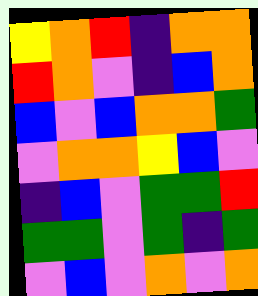[["yellow", "orange", "red", "indigo", "orange", "orange"], ["red", "orange", "violet", "indigo", "blue", "orange"], ["blue", "violet", "blue", "orange", "orange", "green"], ["violet", "orange", "orange", "yellow", "blue", "violet"], ["indigo", "blue", "violet", "green", "green", "red"], ["green", "green", "violet", "green", "indigo", "green"], ["violet", "blue", "violet", "orange", "violet", "orange"]]